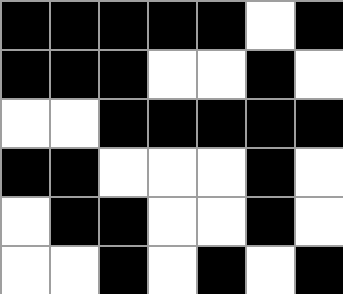[["black", "black", "black", "black", "black", "white", "black"], ["black", "black", "black", "white", "white", "black", "white"], ["white", "white", "black", "black", "black", "black", "black"], ["black", "black", "white", "white", "white", "black", "white"], ["white", "black", "black", "white", "white", "black", "white"], ["white", "white", "black", "white", "black", "white", "black"]]